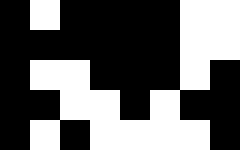[["black", "white", "black", "black", "black", "black", "white", "white"], ["black", "black", "black", "black", "black", "black", "white", "white"], ["black", "white", "white", "black", "black", "black", "white", "black"], ["black", "black", "white", "white", "black", "white", "black", "black"], ["black", "white", "black", "white", "white", "white", "white", "black"]]